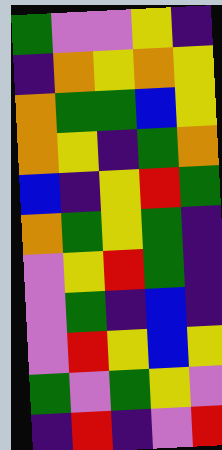[["green", "violet", "violet", "yellow", "indigo"], ["indigo", "orange", "yellow", "orange", "yellow"], ["orange", "green", "green", "blue", "yellow"], ["orange", "yellow", "indigo", "green", "orange"], ["blue", "indigo", "yellow", "red", "green"], ["orange", "green", "yellow", "green", "indigo"], ["violet", "yellow", "red", "green", "indigo"], ["violet", "green", "indigo", "blue", "indigo"], ["violet", "red", "yellow", "blue", "yellow"], ["green", "violet", "green", "yellow", "violet"], ["indigo", "red", "indigo", "violet", "red"]]